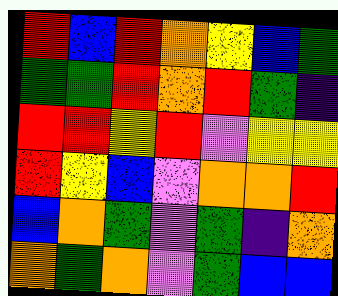[["red", "blue", "red", "orange", "yellow", "blue", "green"], ["green", "green", "red", "orange", "red", "green", "indigo"], ["red", "red", "yellow", "red", "violet", "yellow", "yellow"], ["red", "yellow", "blue", "violet", "orange", "orange", "red"], ["blue", "orange", "green", "violet", "green", "indigo", "orange"], ["orange", "green", "orange", "violet", "green", "blue", "blue"]]